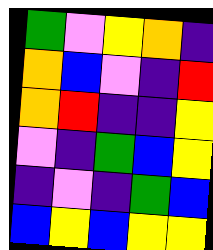[["green", "violet", "yellow", "orange", "indigo"], ["orange", "blue", "violet", "indigo", "red"], ["orange", "red", "indigo", "indigo", "yellow"], ["violet", "indigo", "green", "blue", "yellow"], ["indigo", "violet", "indigo", "green", "blue"], ["blue", "yellow", "blue", "yellow", "yellow"]]